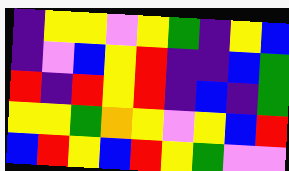[["indigo", "yellow", "yellow", "violet", "yellow", "green", "indigo", "yellow", "blue"], ["indigo", "violet", "blue", "yellow", "red", "indigo", "indigo", "blue", "green"], ["red", "indigo", "red", "yellow", "red", "indigo", "blue", "indigo", "green"], ["yellow", "yellow", "green", "orange", "yellow", "violet", "yellow", "blue", "red"], ["blue", "red", "yellow", "blue", "red", "yellow", "green", "violet", "violet"]]